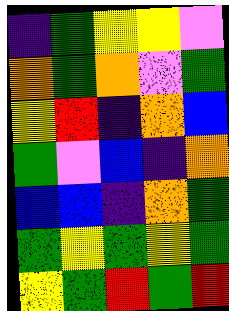[["indigo", "green", "yellow", "yellow", "violet"], ["orange", "green", "orange", "violet", "green"], ["yellow", "red", "indigo", "orange", "blue"], ["green", "violet", "blue", "indigo", "orange"], ["blue", "blue", "indigo", "orange", "green"], ["green", "yellow", "green", "yellow", "green"], ["yellow", "green", "red", "green", "red"]]